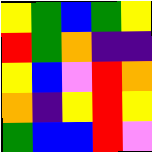[["yellow", "green", "blue", "green", "yellow"], ["red", "green", "orange", "indigo", "indigo"], ["yellow", "blue", "violet", "red", "orange"], ["orange", "indigo", "yellow", "red", "yellow"], ["green", "blue", "blue", "red", "violet"]]